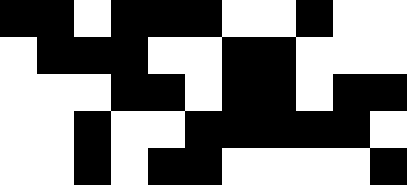[["black", "black", "white", "black", "black", "black", "white", "white", "black", "white", "white"], ["white", "black", "black", "black", "white", "white", "black", "black", "white", "white", "white"], ["white", "white", "white", "black", "black", "white", "black", "black", "white", "black", "black"], ["white", "white", "black", "white", "white", "black", "black", "black", "black", "black", "white"], ["white", "white", "black", "white", "black", "black", "white", "white", "white", "white", "black"]]